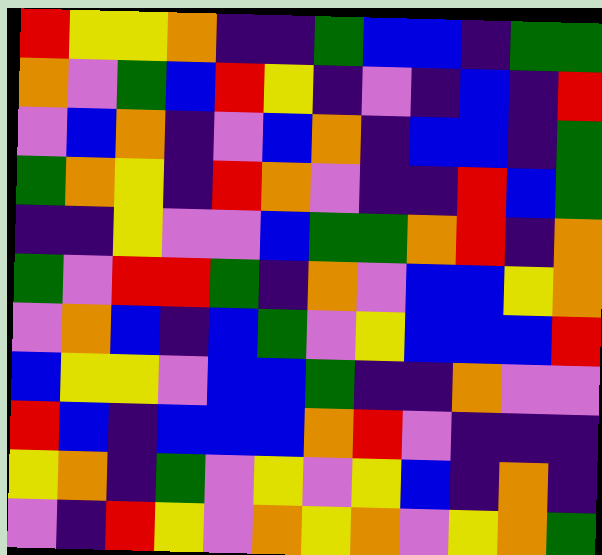[["red", "yellow", "yellow", "orange", "indigo", "indigo", "green", "blue", "blue", "indigo", "green", "green"], ["orange", "violet", "green", "blue", "red", "yellow", "indigo", "violet", "indigo", "blue", "indigo", "red"], ["violet", "blue", "orange", "indigo", "violet", "blue", "orange", "indigo", "blue", "blue", "indigo", "green"], ["green", "orange", "yellow", "indigo", "red", "orange", "violet", "indigo", "indigo", "red", "blue", "green"], ["indigo", "indigo", "yellow", "violet", "violet", "blue", "green", "green", "orange", "red", "indigo", "orange"], ["green", "violet", "red", "red", "green", "indigo", "orange", "violet", "blue", "blue", "yellow", "orange"], ["violet", "orange", "blue", "indigo", "blue", "green", "violet", "yellow", "blue", "blue", "blue", "red"], ["blue", "yellow", "yellow", "violet", "blue", "blue", "green", "indigo", "indigo", "orange", "violet", "violet"], ["red", "blue", "indigo", "blue", "blue", "blue", "orange", "red", "violet", "indigo", "indigo", "indigo"], ["yellow", "orange", "indigo", "green", "violet", "yellow", "violet", "yellow", "blue", "indigo", "orange", "indigo"], ["violet", "indigo", "red", "yellow", "violet", "orange", "yellow", "orange", "violet", "yellow", "orange", "green"]]